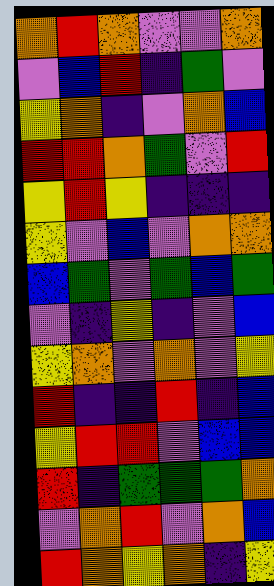[["orange", "red", "orange", "violet", "violet", "orange"], ["violet", "blue", "red", "indigo", "green", "violet"], ["yellow", "orange", "indigo", "violet", "orange", "blue"], ["red", "red", "orange", "green", "violet", "red"], ["yellow", "red", "yellow", "indigo", "indigo", "indigo"], ["yellow", "violet", "blue", "violet", "orange", "orange"], ["blue", "green", "violet", "green", "blue", "green"], ["violet", "indigo", "yellow", "indigo", "violet", "blue"], ["yellow", "orange", "violet", "orange", "violet", "yellow"], ["red", "indigo", "indigo", "red", "indigo", "blue"], ["yellow", "red", "red", "violet", "blue", "blue"], ["red", "indigo", "green", "green", "green", "orange"], ["violet", "orange", "red", "violet", "orange", "blue"], ["red", "orange", "yellow", "orange", "indigo", "yellow"]]